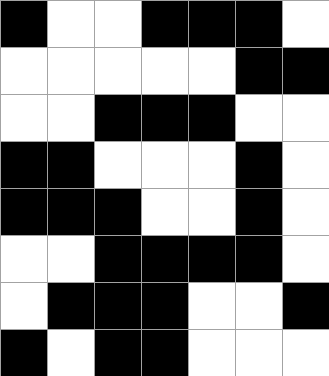[["black", "white", "white", "black", "black", "black", "white"], ["white", "white", "white", "white", "white", "black", "black"], ["white", "white", "black", "black", "black", "white", "white"], ["black", "black", "white", "white", "white", "black", "white"], ["black", "black", "black", "white", "white", "black", "white"], ["white", "white", "black", "black", "black", "black", "white"], ["white", "black", "black", "black", "white", "white", "black"], ["black", "white", "black", "black", "white", "white", "white"]]